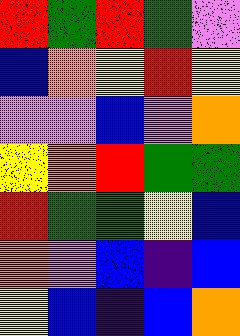[["red", "green", "red", "green", "violet"], ["blue", "orange", "yellow", "red", "yellow"], ["violet", "violet", "blue", "violet", "orange"], ["yellow", "orange", "red", "green", "green"], ["red", "green", "green", "yellow", "blue"], ["orange", "violet", "blue", "indigo", "blue"], ["yellow", "blue", "indigo", "blue", "orange"]]